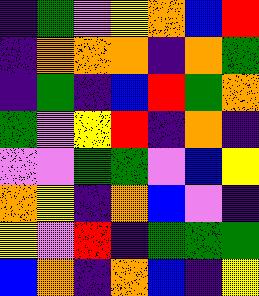[["indigo", "green", "violet", "yellow", "orange", "blue", "red"], ["indigo", "orange", "orange", "orange", "indigo", "orange", "green"], ["indigo", "green", "indigo", "blue", "red", "green", "orange"], ["green", "violet", "yellow", "red", "indigo", "orange", "indigo"], ["violet", "violet", "green", "green", "violet", "blue", "yellow"], ["orange", "yellow", "indigo", "orange", "blue", "violet", "indigo"], ["yellow", "violet", "red", "indigo", "green", "green", "green"], ["blue", "orange", "indigo", "orange", "blue", "indigo", "yellow"]]